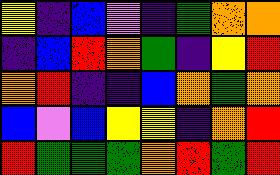[["yellow", "indigo", "blue", "violet", "indigo", "green", "orange", "orange"], ["indigo", "blue", "red", "orange", "green", "indigo", "yellow", "red"], ["orange", "red", "indigo", "indigo", "blue", "orange", "green", "orange"], ["blue", "violet", "blue", "yellow", "yellow", "indigo", "orange", "red"], ["red", "green", "green", "green", "orange", "red", "green", "red"]]